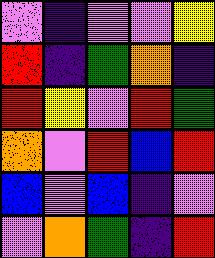[["violet", "indigo", "violet", "violet", "yellow"], ["red", "indigo", "green", "orange", "indigo"], ["red", "yellow", "violet", "red", "green"], ["orange", "violet", "red", "blue", "red"], ["blue", "violet", "blue", "indigo", "violet"], ["violet", "orange", "green", "indigo", "red"]]